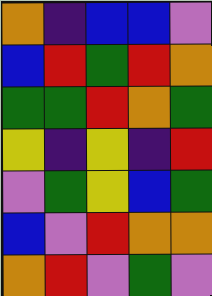[["orange", "indigo", "blue", "blue", "violet"], ["blue", "red", "green", "red", "orange"], ["green", "green", "red", "orange", "green"], ["yellow", "indigo", "yellow", "indigo", "red"], ["violet", "green", "yellow", "blue", "green"], ["blue", "violet", "red", "orange", "orange"], ["orange", "red", "violet", "green", "violet"]]